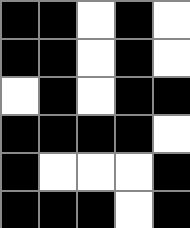[["black", "black", "white", "black", "white"], ["black", "black", "white", "black", "white"], ["white", "black", "white", "black", "black"], ["black", "black", "black", "black", "white"], ["black", "white", "white", "white", "black"], ["black", "black", "black", "white", "black"]]